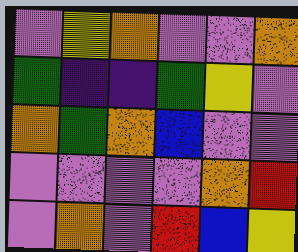[["violet", "yellow", "orange", "violet", "violet", "orange"], ["green", "indigo", "indigo", "green", "yellow", "violet"], ["orange", "green", "orange", "blue", "violet", "violet"], ["violet", "violet", "violet", "violet", "orange", "red"], ["violet", "orange", "violet", "red", "blue", "yellow"]]